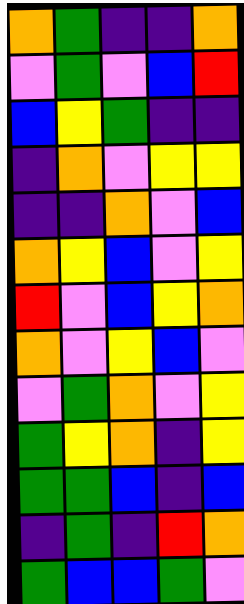[["orange", "green", "indigo", "indigo", "orange"], ["violet", "green", "violet", "blue", "red"], ["blue", "yellow", "green", "indigo", "indigo"], ["indigo", "orange", "violet", "yellow", "yellow"], ["indigo", "indigo", "orange", "violet", "blue"], ["orange", "yellow", "blue", "violet", "yellow"], ["red", "violet", "blue", "yellow", "orange"], ["orange", "violet", "yellow", "blue", "violet"], ["violet", "green", "orange", "violet", "yellow"], ["green", "yellow", "orange", "indigo", "yellow"], ["green", "green", "blue", "indigo", "blue"], ["indigo", "green", "indigo", "red", "orange"], ["green", "blue", "blue", "green", "violet"]]